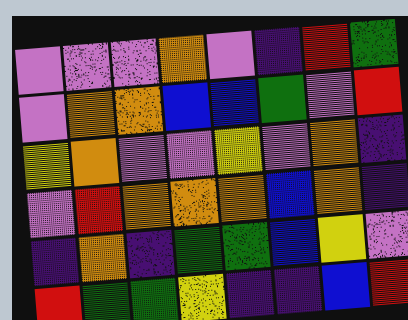[["violet", "violet", "violet", "orange", "violet", "indigo", "red", "green"], ["violet", "orange", "orange", "blue", "blue", "green", "violet", "red"], ["yellow", "orange", "violet", "violet", "yellow", "violet", "orange", "indigo"], ["violet", "red", "orange", "orange", "orange", "blue", "orange", "indigo"], ["indigo", "orange", "indigo", "green", "green", "blue", "yellow", "violet"], ["red", "green", "green", "yellow", "indigo", "indigo", "blue", "red"]]